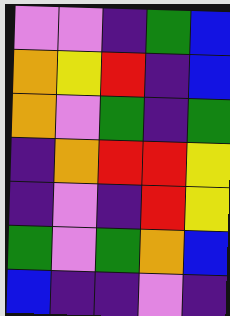[["violet", "violet", "indigo", "green", "blue"], ["orange", "yellow", "red", "indigo", "blue"], ["orange", "violet", "green", "indigo", "green"], ["indigo", "orange", "red", "red", "yellow"], ["indigo", "violet", "indigo", "red", "yellow"], ["green", "violet", "green", "orange", "blue"], ["blue", "indigo", "indigo", "violet", "indigo"]]